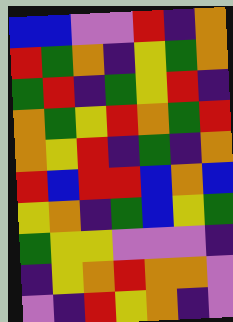[["blue", "blue", "violet", "violet", "red", "indigo", "orange"], ["red", "green", "orange", "indigo", "yellow", "green", "orange"], ["green", "red", "indigo", "green", "yellow", "red", "indigo"], ["orange", "green", "yellow", "red", "orange", "green", "red"], ["orange", "yellow", "red", "indigo", "green", "indigo", "orange"], ["red", "blue", "red", "red", "blue", "orange", "blue"], ["yellow", "orange", "indigo", "green", "blue", "yellow", "green"], ["green", "yellow", "yellow", "violet", "violet", "violet", "indigo"], ["indigo", "yellow", "orange", "red", "orange", "orange", "violet"], ["violet", "indigo", "red", "yellow", "orange", "indigo", "violet"]]